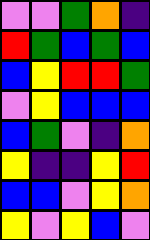[["violet", "violet", "green", "orange", "indigo"], ["red", "green", "blue", "green", "blue"], ["blue", "yellow", "red", "red", "green"], ["violet", "yellow", "blue", "blue", "blue"], ["blue", "green", "violet", "indigo", "orange"], ["yellow", "indigo", "indigo", "yellow", "red"], ["blue", "blue", "violet", "yellow", "orange"], ["yellow", "violet", "yellow", "blue", "violet"]]